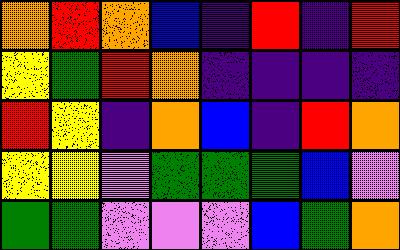[["orange", "red", "orange", "blue", "indigo", "red", "indigo", "red"], ["yellow", "green", "red", "orange", "indigo", "indigo", "indigo", "indigo"], ["red", "yellow", "indigo", "orange", "blue", "indigo", "red", "orange"], ["yellow", "yellow", "violet", "green", "green", "green", "blue", "violet"], ["green", "green", "violet", "violet", "violet", "blue", "green", "orange"]]